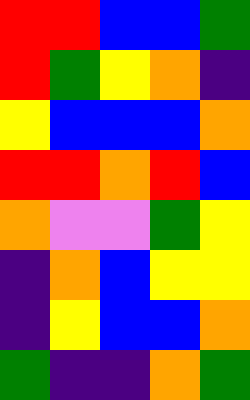[["red", "red", "blue", "blue", "green"], ["red", "green", "yellow", "orange", "indigo"], ["yellow", "blue", "blue", "blue", "orange"], ["red", "red", "orange", "red", "blue"], ["orange", "violet", "violet", "green", "yellow"], ["indigo", "orange", "blue", "yellow", "yellow"], ["indigo", "yellow", "blue", "blue", "orange"], ["green", "indigo", "indigo", "orange", "green"]]